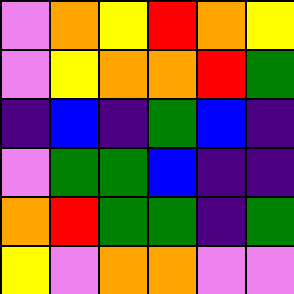[["violet", "orange", "yellow", "red", "orange", "yellow"], ["violet", "yellow", "orange", "orange", "red", "green"], ["indigo", "blue", "indigo", "green", "blue", "indigo"], ["violet", "green", "green", "blue", "indigo", "indigo"], ["orange", "red", "green", "green", "indigo", "green"], ["yellow", "violet", "orange", "orange", "violet", "violet"]]